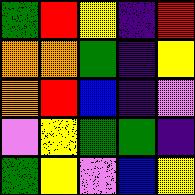[["green", "red", "yellow", "indigo", "red"], ["orange", "orange", "green", "indigo", "yellow"], ["orange", "red", "blue", "indigo", "violet"], ["violet", "yellow", "green", "green", "indigo"], ["green", "yellow", "violet", "blue", "yellow"]]